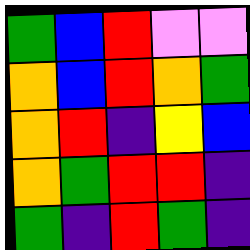[["green", "blue", "red", "violet", "violet"], ["orange", "blue", "red", "orange", "green"], ["orange", "red", "indigo", "yellow", "blue"], ["orange", "green", "red", "red", "indigo"], ["green", "indigo", "red", "green", "indigo"]]